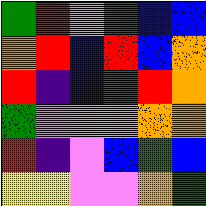[["green", "red", "violet", "green", "blue", "blue"], ["orange", "red", "blue", "red", "blue", "orange"], ["red", "indigo", "blue", "green", "red", "orange"], ["green", "violet", "violet", "violet", "orange", "orange"], ["red", "indigo", "violet", "blue", "green", "blue"], ["yellow", "yellow", "violet", "violet", "orange", "green"]]